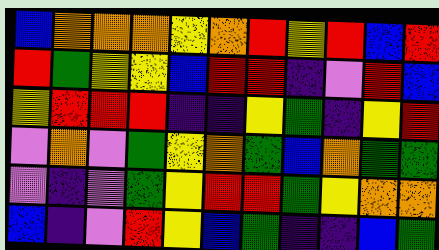[["blue", "orange", "orange", "orange", "yellow", "orange", "red", "yellow", "red", "blue", "red"], ["red", "green", "yellow", "yellow", "blue", "red", "red", "indigo", "violet", "red", "blue"], ["yellow", "red", "red", "red", "indigo", "indigo", "yellow", "green", "indigo", "yellow", "red"], ["violet", "orange", "violet", "green", "yellow", "orange", "green", "blue", "orange", "green", "green"], ["violet", "indigo", "violet", "green", "yellow", "red", "red", "green", "yellow", "orange", "orange"], ["blue", "indigo", "violet", "red", "yellow", "blue", "green", "indigo", "indigo", "blue", "green"]]